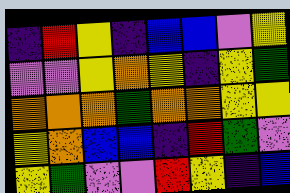[["indigo", "red", "yellow", "indigo", "blue", "blue", "violet", "yellow"], ["violet", "violet", "yellow", "orange", "yellow", "indigo", "yellow", "green"], ["orange", "orange", "orange", "green", "orange", "orange", "yellow", "yellow"], ["yellow", "orange", "blue", "blue", "indigo", "red", "green", "violet"], ["yellow", "green", "violet", "violet", "red", "yellow", "indigo", "blue"]]